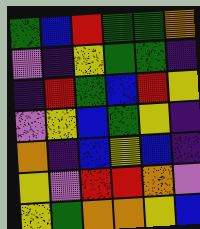[["green", "blue", "red", "green", "green", "orange"], ["violet", "indigo", "yellow", "green", "green", "indigo"], ["indigo", "red", "green", "blue", "red", "yellow"], ["violet", "yellow", "blue", "green", "yellow", "indigo"], ["orange", "indigo", "blue", "yellow", "blue", "indigo"], ["yellow", "violet", "red", "red", "orange", "violet"], ["yellow", "green", "orange", "orange", "yellow", "blue"]]